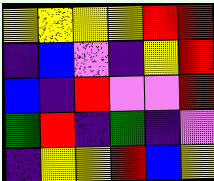[["yellow", "yellow", "yellow", "yellow", "red", "red"], ["indigo", "blue", "violet", "indigo", "yellow", "red"], ["blue", "indigo", "red", "violet", "violet", "red"], ["green", "red", "indigo", "green", "indigo", "violet"], ["indigo", "yellow", "yellow", "red", "blue", "yellow"]]